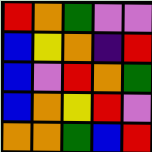[["red", "orange", "green", "violet", "violet"], ["blue", "yellow", "orange", "indigo", "red"], ["blue", "violet", "red", "orange", "green"], ["blue", "orange", "yellow", "red", "violet"], ["orange", "orange", "green", "blue", "red"]]